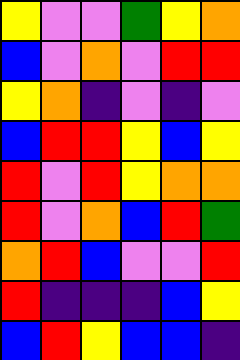[["yellow", "violet", "violet", "green", "yellow", "orange"], ["blue", "violet", "orange", "violet", "red", "red"], ["yellow", "orange", "indigo", "violet", "indigo", "violet"], ["blue", "red", "red", "yellow", "blue", "yellow"], ["red", "violet", "red", "yellow", "orange", "orange"], ["red", "violet", "orange", "blue", "red", "green"], ["orange", "red", "blue", "violet", "violet", "red"], ["red", "indigo", "indigo", "indigo", "blue", "yellow"], ["blue", "red", "yellow", "blue", "blue", "indigo"]]